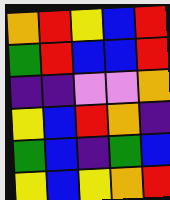[["orange", "red", "yellow", "blue", "red"], ["green", "red", "blue", "blue", "red"], ["indigo", "indigo", "violet", "violet", "orange"], ["yellow", "blue", "red", "orange", "indigo"], ["green", "blue", "indigo", "green", "blue"], ["yellow", "blue", "yellow", "orange", "red"]]